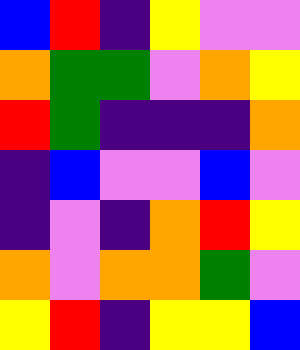[["blue", "red", "indigo", "yellow", "violet", "violet"], ["orange", "green", "green", "violet", "orange", "yellow"], ["red", "green", "indigo", "indigo", "indigo", "orange"], ["indigo", "blue", "violet", "violet", "blue", "violet"], ["indigo", "violet", "indigo", "orange", "red", "yellow"], ["orange", "violet", "orange", "orange", "green", "violet"], ["yellow", "red", "indigo", "yellow", "yellow", "blue"]]